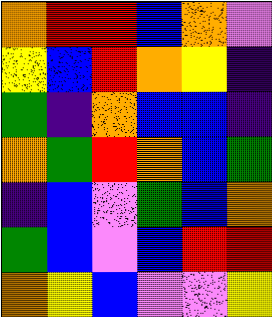[["orange", "red", "red", "blue", "orange", "violet"], ["yellow", "blue", "red", "orange", "yellow", "indigo"], ["green", "indigo", "orange", "blue", "blue", "indigo"], ["orange", "green", "red", "orange", "blue", "green"], ["indigo", "blue", "violet", "green", "blue", "orange"], ["green", "blue", "violet", "blue", "red", "red"], ["orange", "yellow", "blue", "violet", "violet", "yellow"]]